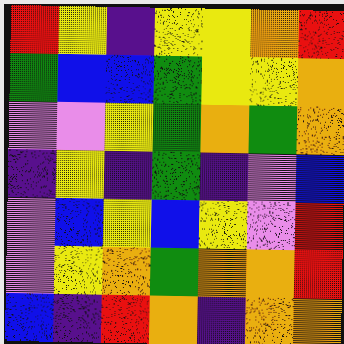[["red", "yellow", "indigo", "yellow", "yellow", "orange", "red"], ["green", "blue", "blue", "green", "yellow", "yellow", "orange"], ["violet", "violet", "yellow", "green", "orange", "green", "orange"], ["indigo", "yellow", "indigo", "green", "indigo", "violet", "blue"], ["violet", "blue", "yellow", "blue", "yellow", "violet", "red"], ["violet", "yellow", "orange", "green", "orange", "orange", "red"], ["blue", "indigo", "red", "orange", "indigo", "orange", "orange"]]